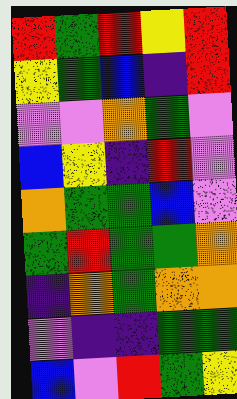[["red", "green", "red", "yellow", "red"], ["yellow", "green", "blue", "indigo", "red"], ["violet", "violet", "orange", "green", "violet"], ["blue", "yellow", "indigo", "red", "violet"], ["orange", "green", "green", "blue", "violet"], ["green", "red", "green", "green", "orange"], ["indigo", "orange", "green", "orange", "orange"], ["violet", "indigo", "indigo", "green", "green"], ["blue", "violet", "red", "green", "yellow"]]